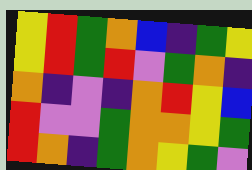[["yellow", "red", "green", "orange", "blue", "indigo", "green", "yellow"], ["yellow", "red", "green", "red", "violet", "green", "orange", "indigo"], ["orange", "indigo", "violet", "indigo", "orange", "red", "yellow", "blue"], ["red", "violet", "violet", "green", "orange", "orange", "yellow", "green"], ["red", "orange", "indigo", "green", "orange", "yellow", "green", "violet"]]